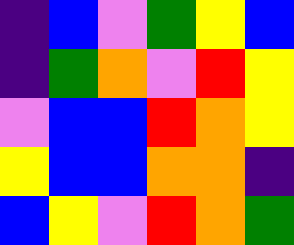[["indigo", "blue", "violet", "green", "yellow", "blue"], ["indigo", "green", "orange", "violet", "red", "yellow"], ["violet", "blue", "blue", "red", "orange", "yellow"], ["yellow", "blue", "blue", "orange", "orange", "indigo"], ["blue", "yellow", "violet", "red", "orange", "green"]]